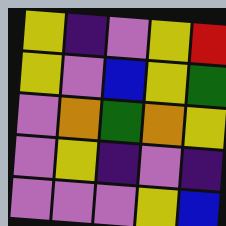[["yellow", "indigo", "violet", "yellow", "red"], ["yellow", "violet", "blue", "yellow", "green"], ["violet", "orange", "green", "orange", "yellow"], ["violet", "yellow", "indigo", "violet", "indigo"], ["violet", "violet", "violet", "yellow", "blue"]]